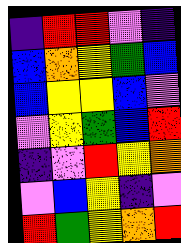[["indigo", "red", "red", "violet", "indigo"], ["blue", "orange", "yellow", "green", "blue"], ["blue", "yellow", "yellow", "blue", "violet"], ["violet", "yellow", "green", "blue", "red"], ["indigo", "violet", "red", "yellow", "orange"], ["violet", "blue", "yellow", "indigo", "violet"], ["red", "green", "yellow", "orange", "red"]]